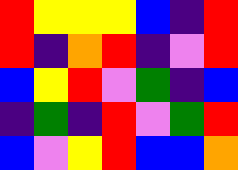[["red", "yellow", "yellow", "yellow", "blue", "indigo", "red"], ["red", "indigo", "orange", "red", "indigo", "violet", "red"], ["blue", "yellow", "red", "violet", "green", "indigo", "blue"], ["indigo", "green", "indigo", "red", "violet", "green", "red"], ["blue", "violet", "yellow", "red", "blue", "blue", "orange"]]